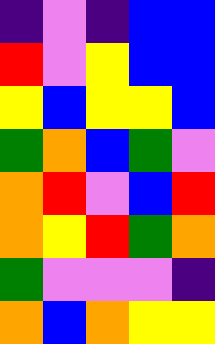[["indigo", "violet", "indigo", "blue", "blue"], ["red", "violet", "yellow", "blue", "blue"], ["yellow", "blue", "yellow", "yellow", "blue"], ["green", "orange", "blue", "green", "violet"], ["orange", "red", "violet", "blue", "red"], ["orange", "yellow", "red", "green", "orange"], ["green", "violet", "violet", "violet", "indigo"], ["orange", "blue", "orange", "yellow", "yellow"]]